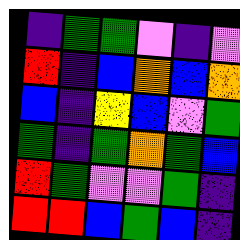[["indigo", "green", "green", "violet", "indigo", "violet"], ["red", "indigo", "blue", "orange", "blue", "orange"], ["blue", "indigo", "yellow", "blue", "violet", "green"], ["green", "indigo", "green", "orange", "green", "blue"], ["red", "green", "violet", "violet", "green", "indigo"], ["red", "red", "blue", "green", "blue", "indigo"]]